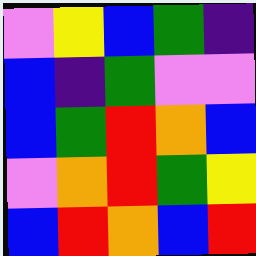[["violet", "yellow", "blue", "green", "indigo"], ["blue", "indigo", "green", "violet", "violet"], ["blue", "green", "red", "orange", "blue"], ["violet", "orange", "red", "green", "yellow"], ["blue", "red", "orange", "blue", "red"]]